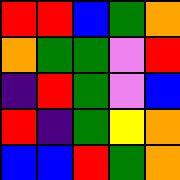[["red", "red", "blue", "green", "orange"], ["orange", "green", "green", "violet", "red"], ["indigo", "red", "green", "violet", "blue"], ["red", "indigo", "green", "yellow", "orange"], ["blue", "blue", "red", "green", "orange"]]